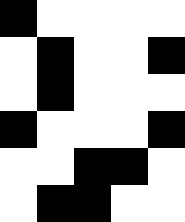[["black", "white", "white", "white", "white"], ["white", "black", "white", "white", "black"], ["white", "black", "white", "white", "white"], ["black", "white", "white", "white", "black"], ["white", "white", "black", "black", "white"], ["white", "black", "black", "white", "white"]]